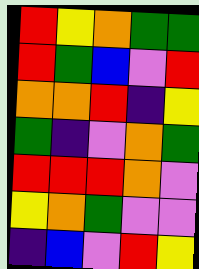[["red", "yellow", "orange", "green", "green"], ["red", "green", "blue", "violet", "red"], ["orange", "orange", "red", "indigo", "yellow"], ["green", "indigo", "violet", "orange", "green"], ["red", "red", "red", "orange", "violet"], ["yellow", "orange", "green", "violet", "violet"], ["indigo", "blue", "violet", "red", "yellow"]]